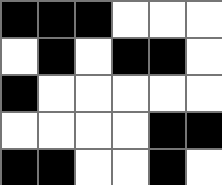[["black", "black", "black", "white", "white", "white"], ["white", "black", "white", "black", "black", "white"], ["black", "white", "white", "white", "white", "white"], ["white", "white", "white", "white", "black", "black"], ["black", "black", "white", "white", "black", "white"]]